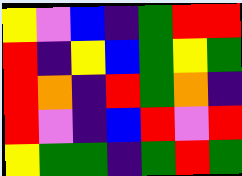[["yellow", "violet", "blue", "indigo", "green", "red", "red"], ["red", "indigo", "yellow", "blue", "green", "yellow", "green"], ["red", "orange", "indigo", "red", "green", "orange", "indigo"], ["red", "violet", "indigo", "blue", "red", "violet", "red"], ["yellow", "green", "green", "indigo", "green", "red", "green"]]